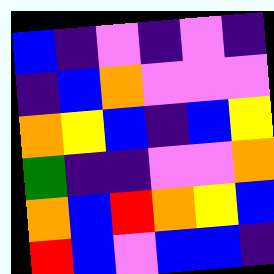[["blue", "indigo", "violet", "indigo", "violet", "indigo"], ["indigo", "blue", "orange", "violet", "violet", "violet"], ["orange", "yellow", "blue", "indigo", "blue", "yellow"], ["green", "indigo", "indigo", "violet", "violet", "orange"], ["orange", "blue", "red", "orange", "yellow", "blue"], ["red", "blue", "violet", "blue", "blue", "indigo"]]